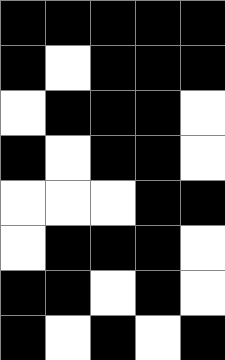[["black", "black", "black", "black", "black"], ["black", "white", "black", "black", "black"], ["white", "black", "black", "black", "white"], ["black", "white", "black", "black", "white"], ["white", "white", "white", "black", "black"], ["white", "black", "black", "black", "white"], ["black", "black", "white", "black", "white"], ["black", "white", "black", "white", "black"]]